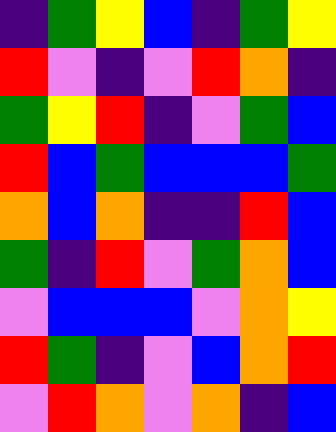[["indigo", "green", "yellow", "blue", "indigo", "green", "yellow"], ["red", "violet", "indigo", "violet", "red", "orange", "indigo"], ["green", "yellow", "red", "indigo", "violet", "green", "blue"], ["red", "blue", "green", "blue", "blue", "blue", "green"], ["orange", "blue", "orange", "indigo", "indigo", "red", "blue"], ["green", "indigo", "red", "violet", "green", "orange", "blue"], ["violet", "blue", "blue", "blue", "violet", "orange", "yellow"], ["red", "green", "indigo", "violet", "blue", "orange", "red"], ["violet", "red", "orange", "violet", "orange", "indigo", "blue"]]